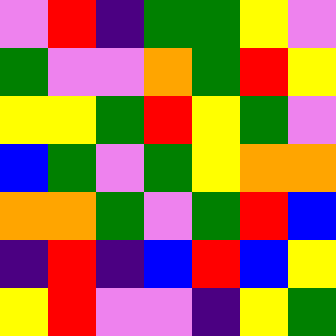[["violet", "red", "indigo", "green", "green", "yellow", "violet"], ["green", "violet", "violet", "orange", "green", "red", "yellow"], ["yellow", "yellow", "green", "red", "yellow", "green", "violet"], ["blue", "green", "violet", "green", "yellow", "orange", "orange"], ["orange", "orange", "green", "violet", "green", "red", "blue"], ["indigo", "red", "indigo", "blue", "red", "blue", "yellow"], ["yellow", "red", "violet", "violet", "indigo", "yellow", "green"]]